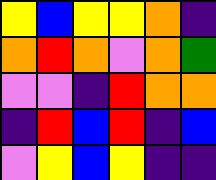[["yellow", "blue", "yellow", "yellow", "orange", "indigo"], ["orange", "red", "orange", "violet", "orange", "green"], ["violet", "violet", "indigo", "red", "orange", "orange"], ["indigo", "red", "blue", "red", "indigo", "blue"], ["violet", "yellow", "blue", "yellow", "indigo", "indigo"]]